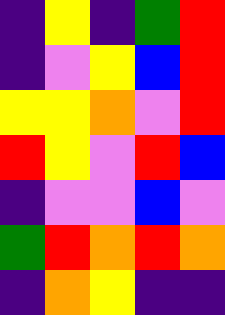[["indigo", "yellow", "indigo", "green", "red"], ["indigo", "violet", "yellow", "blue", "red"], ["yellow", "yellow", "orange", "violet", "red"], ["red", "yellow", "violet", "red", "blue"], ["indigo", "violet", "violet", "blue", "violet"], ["green", "red", "orange", "red", "orange"], ["indigo", "orange", "yellow", "indigo", "indigo"]]